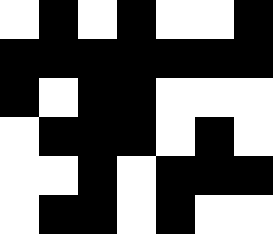[["white", "black", "white", "black", "white", "white", "black"], ["black", "black", "black", "black", "black", "black", "black"], ["black", "white", "black", "black", "white", "white", "white"], ["white", "black", "black", "black", "white", "black", "white"], ["white", "white", "black", "white", "black", "black", "black"], ["white", "black", "black", "white", "black", "white", "white"]]